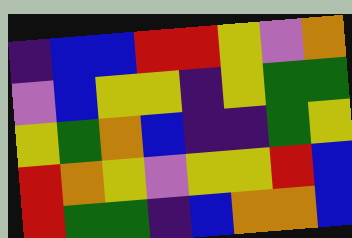[["indigo", "blue", "blue", "red", "red", "yellow", "violet", "orange"], ["violet", "blue", "yellow", "yellow", "indigo", "yellow", "green", "green"], ["yellow", "green", "orange", "blue", "indigo", "indigo", "green", "yellow"], ["red", "orange", "yellow", "violet", "yellow", "yellow", "red", "blue"], ["red", "green", "green", "indigo", "blue", "orange", "orange", "blue"]]